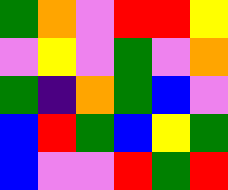[["green", "orange", "violet", "red", "red", "yellow"], ["violet", "yellow", "violet", "green", "violet", "orange"], ["green", "indigo", "orange", "green", "blue", "violet"], ["blue", "red", "green", "blue", "yellow", "green"], ["blue", "violet", "violet", "red", "green", "red"]]